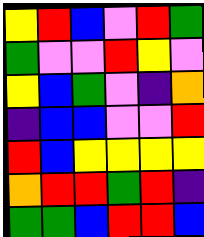[["yellow", "red", "blue", "violet", "red", "green"], ["green", "violet", "violet", "red", "yellow", "violet"], ["yellow", "blue", "green", "violet", "indigo", "orange"], ["indigo", "blue", "blue", "violet", "violet", "red"], ["red", "blue", "yellow", "yellow", "yellow", "yellow"], ["orange", "red", "red", "green", "red", "indigo"], ["green", "green", "blue", "red", "red", "blue"]]